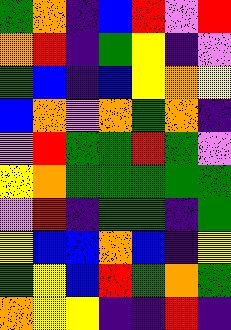[["green", "orange", "indigo", "blue", "red", "violet", "red"], ["orange", "red", "indigo", "green", "yellow", "indigo", "violet"], ["green", "blue", "indigo", "blue", "yellow", "orange", "yellow"], ["blue", "orange", "violet", "orange", "green", "orange", "indigo"], ["violet", "red", "green", "green", "red", "green", "violet"], ["yellow", "orange", "green", "green", "green", "green", "green"], ["violet", "red", "indigo", "green", "green", "indigo", "green"], ["yellow", "blue", "blue", "orange", "blue", "indigo", "yellow"], ["green", "yellow", "blue", "red", "green", "orange", "green"], ["orange", "yellow", "yellow", "indigo", "indigo", "red", "indigo"]]